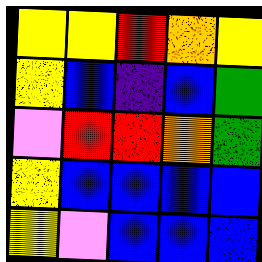[["yellow", "yellow", "red", "orange", "yellow"], ["yellow", "blue", "indigo", "blue", "green"], ["violet", "red", "red", "orange", "green"], ["yellow", "blue", "blue", "blue", "blue"], ["yellow", "violet", "blue", "blue", "blue"]]